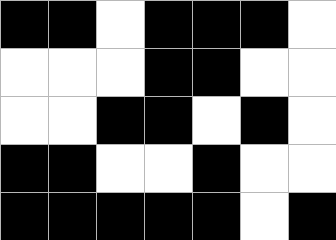[["black", "black", "white", "black", "black", "black", "white"], ["white", "white", "white", "black", "black", "white", "white"], ["white", "white", "black", "black", "white", "black", "white"], ["black", "black", "white", "white", "black", "white", "white"], ["black", "black", "black", "black", "black", "white", "black"]]